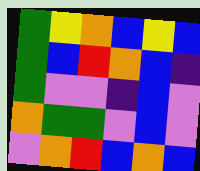[["green", "yellow", "orange", "blue", "yellow", "blue"], ["green", "blue", "red", "orange", "blue", "indigo"], ["green", "violet", "violet", "indigo", "blue", "violet"], ["orange", "green", "green", "violet", "blue", "violet"], ["violet", "orange", "red", "blue", "orange", "blue"]]